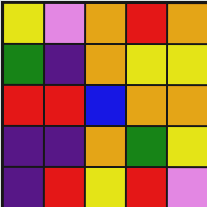[["yellow", "violet", "orange", "red", "orange"], ["green", "indigo", "orange", "yellow", "yellow"], ["red", "red", "blue", "orange", "orange"], ["indigo", "indigo", "orange", "green", "yellow"], ["indigo", "red", "yellow", "red", "violet"]]